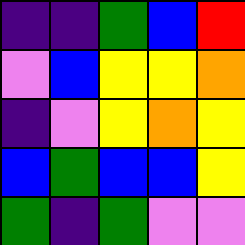[["indigo", "indigo", "green", "blue", "red"], ["violet", "blue", "yellow", "yellow", "orange"], ["indigo", "violet", "yellow", "orange", "yellow"], ["blue", "green", "blue", "blue", "yellow"], ["green", "indigo", "green", "violet", "violet"]]